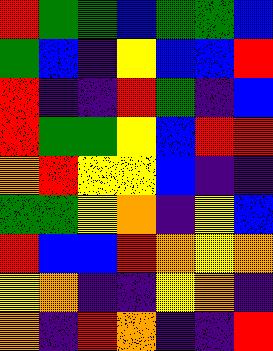[["red", "green", "green", "blue", "green", "green", "blue"], ["green", "blue", "indigo", "yellow", "blue", "blue", "red"], ["red", "indigo", "indigo", "red", "green", "indigo", "blue"], ["red", "green", "green", "yellow", "blue", "red", "red"], ["orange", "red", "yellow", "yellow", "blue", "indigo", "indigo"], ["green", "green", "yellow", "orange", "indigo", "yellow", "blue"], ["red", "blue", "blue", "red", "orange", "yellow", "orange"], ["yellow", "orange", "indigo", "indigo", "yellow", "orange", "indigo"], ["orange", "indigo", "red", "orange", "indigo", "indigo", "red"]]